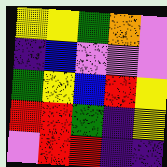[["yellow", "yellow", "green", "orange", "violet"], ["indigo", "blue", "violet", "violet", "violet"], ["green", "yellow", "blue", "red", "yellow"], ["red", "red", "green", "indigo", "yellow"], ["violet", "red", "red", "indigo", "indigo"]]